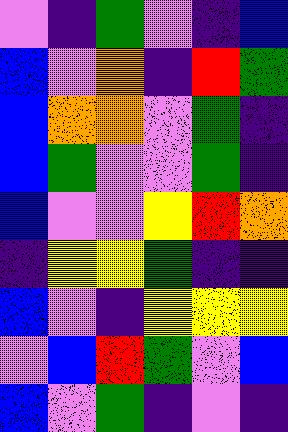[["violet", "indigo", "green", "violet", "indigo", "blue"], ["blue", "violet", "orange", "indigo", "red", "green"], ["blue", "orange", "orange", "violet", "green", "indigo"], ["blue", "green", "violet", "violet", "green", "indigo"], ["blue", "violet", "violet", "yellow", "red", "orange"], ["indigo", "yellow", "yellow", "green", "indigo", "indigo"], ["blue", "violet", "indigo", "yellow", "yellow", "yellow"], ["violet", "blue", "red", "green", "violet", "blue"], ["blue", "violet", "green", "indigo", "violet", "indigo"]]